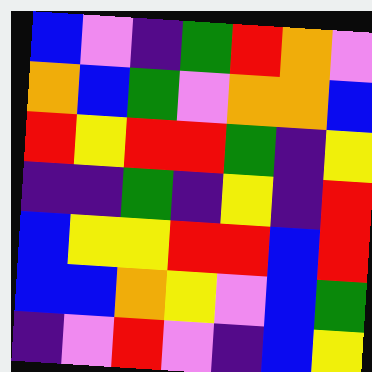[["blue", "violet", "indigo", "green", "red", "orange", "violet"], ["orange", "blue", "green", "violet", "orange", "orange", "blue"], ["red", "yellow", "red", "red", "green", "indigo", "yellow"], ["indigo", "indigo", "green", "indigo", "yellow", "indigo", "red"], ["blue", "yellow", "yellow", "red", "red", "blue", "red"], ["blue", "blue", "orange", "yellow", "violet", "blue", "green"], ["indigo", "violet", "red", "violet", "indigo", "blue", "yellow"]]